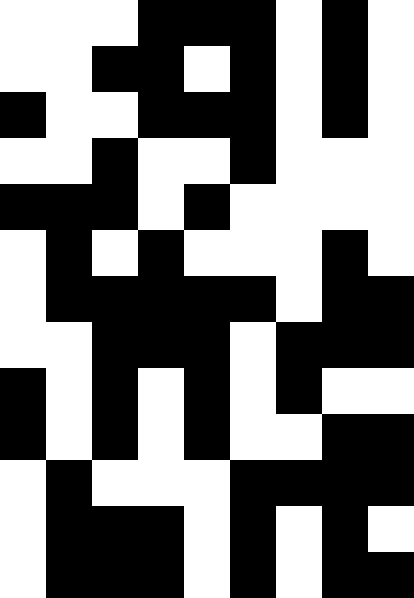[["white", "white", "white", "black", "black", "black", "white", "black", "white"], ["white", "white", "black", "black", "white", "black", "white", "black", "white"], ["black", "white", "white", "black", "black", "black", "white", "black", "white"], ["white", "white", "black", "white", "white", "black", "white", "white", "white"], ["black", "black", "black", "white", "black", "white", "white", "white", "white"], ["white", "black", "white", "black", "white", "white", "white", "black", "white"], ["white", "black", "black", "black", "black", "black", "white", "black", "black"], ["white", "white", "black", "black", "black", "white", "black", "black", "black"], ["black", "white", "black", "white", "black", "white", "black", "white", "white"], ["black", "white", "black", "white", "black", "white", "white", "black", "black"], ["white", "black", "white", "white", "white", "black", "black", "black", "black"], ["white", "black", "black", "black", "white", "black", "white", "black", "white"], ["white", "black", "black", "black", "white", "black", "white", "black", "black"]]